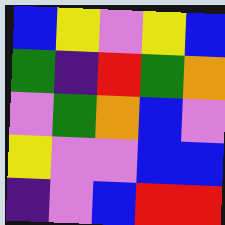[["blue", "yellow", "violet", "yellow", "blue"], ["green", "indigo", "red", "green", "orange"], ["violet", "green", "orange", "blue", "violet"], ["yellow", "violet", "violet", "blue", "blue"], ["indigo", "violet", "blue", "red", "red"]]